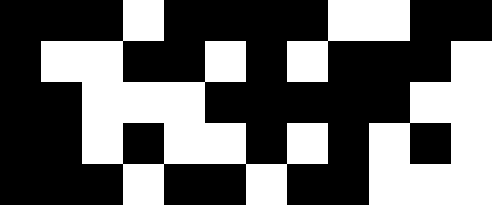[["black", "black", "black", "white", "black", "black", "black", "black", "white", "white", "black", "black"], ["black", "white", "white", "black", "black", "white", "black", "white", "black", "black", "black", "white"], ["black", "black", "white", "white", "white", "black", "black", "black", "black", "black", "white", "white"], ["black", "black", "white", "black", "white", "white", "black", "white", "black", "white", "black", "white"], ["black", "black", "black", "white", "black", "black", "white", "black", "black", "white", "white", "white"]]